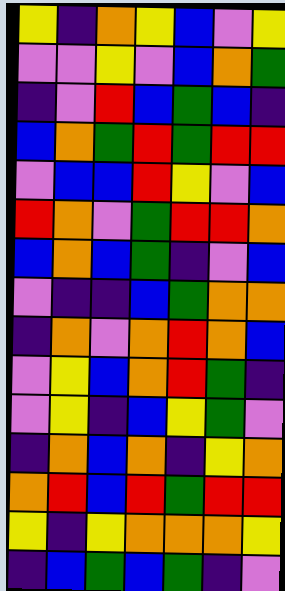[["yellow", "indigo", "orange", "yellow", "blue", "violet", "yellow"], ["violet", "violet", "yellow", "violet", "blue", "orange", "green"], ["indigo", "violet", "red", "blue", "green", "blue", "indigo"], ["blue", "orange", "green", "red", "green", "red", "red"], ["violet", "blue", "blue", "red", "yellow", "violet", "blue"], ["red", "orange", "violet", "green", "red", "red", "orange"], ["blue", "orange", "blue", "green", "indigo", "violet", "blue"], ["violet", "indigo", "indigo", "blue", "green", "orange", "orange"], ["indigo", "orange", "violet", "orange", "red", "orange", "blue"], ["violet", "yellow", "blue", "orange", "red", "green", "indigo"], ["violet", "yellow", "indigo", "blue", "yellow", "green", "violet"], ["indigo", "orange", "blue", "orange", "indigo", "yellow", "orange"], ["orange", "red", "blue", "red", "green", "red", "red"], ["yellow", "indigo", "yellow", "orange", "orange", "orange", "yellow"], ["indigo", "blue", "green", "blue", "green", "indigo", "violet"]]